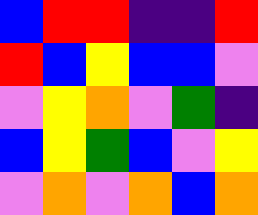[["blue", "red", "red", "indigo", "indigo", "red"], ["red", "blue", "yellow", "blue", "blue", "violet"], ["violet", "yellow", "orange", "violet", "green", "indigo"], ["blue", "yellow", "green", "blue", "violet", "yellow"], ["violet", "orange", "violet", "orange", "blue", "orange"]]